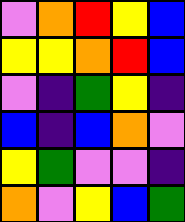[["violet", "orange", "red", "yellow", "blue"], ["yellow", "yellow", "orange", "red", "blue"], ["violet", "indigo", "green", "yellow", "indigo"], ["blue", "indigo", "blue", "orange", "violet"], ["yellow", "green", "violet", "violet", "indigo"], ["orange", "violet", "yellow", "blue", "green"]]